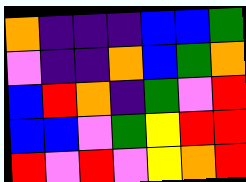[["orange", "indigo", "indigo", "indigo", "blue", "blue", "green"], ["violet", "indigo", "indigo", "orange", "blue", "green", "orange"], ["blue", "red", "orange", "indigo", "green", "violet", "red"], ["blue", "blue", "violet", "green", "yellow", "red", "red"], ["red", "violet", "red", "violet", "yellow", "orange", "red"]]